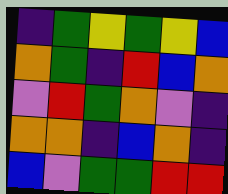[["indigo", "green", "yellow", "green", "yellow", "blue"], ["orange", "green", "indigo", "red", "blue", "orange"], ["violet", "red", "green", "orange", "violet", "indigo"], ["orange", "orange", "indigo", "blue", "orange", "indigo"], ["blue", "violet", "green", "green", "red", "red"]]